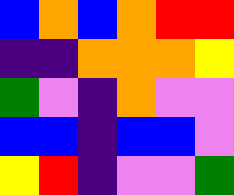[["blue", "orange", "blue", "orange", "red", "red"], ["indigo", "indigo", "orange", "orange", "orange", "yellow"], ["green", "violet", "indigo", "orange", "violet", "violet"], ["blue", "blue", "indigo", "blue", "blue", "violet"], ["yellow", "red", "indigo", "violet", "violet", "green"]]